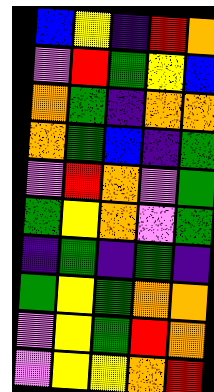[["blue", "yellow", "indigo", "red", "orange"], ["violet", "red", "green", "yellow", "blue"], ["orange", "green", "indigo", "orange", "orange"], ["orange", "green", "blue", "indigo", "green"], ["violet", "red", "orange", "violet", "green"], ["green", "yellow", "orange", "violet", "green"], ["indigo", "green", "indigo", "green", "indigo"], ["green", "yellow", "green", "orange", "orange"], ["violet", "yellow", "green", "red", "orange"], ["violet", "yellow", "yellow", "orange", "red"]]